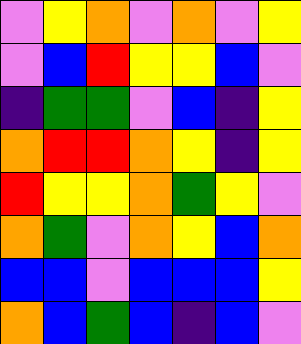[["violet", "yellow", "orange", "violet", "orange", "violet", "yellow"], ["violet", "blue", "red", "yellow", "yellow", "blue", "violet"], ["indigo", "green", "green", "violet", "blue", "indigo", "yellow"], ["orange", "red", "red", "orange", "yellow", "indigo", "yellow"], ["red", "yellow", "yellow", "orange", "green", "yellow", "violet"], ["orange", "green", "violet", "orange", "yellow", "blue", "orange"], ["blue", "blue", "violet", "blue", "blue", "blue", "yellow"], ["orange", "blue", "green", "blue", "indigo", "blue", "violet"]]